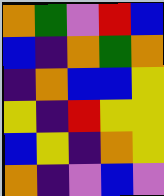[["orange", "green", "violet", "red", "blue"], ["blue", "indigo", "orange", "green", "orange"], ["indigo", "orange", "blue", "blue", "yellow"], ["yellow", "indigo", "red", "yellow", "yellow"], ["blue", "yellow", "indigo", "orange", "yellow"], ["orange", "indigo", "violet", "blue", "violet"]]